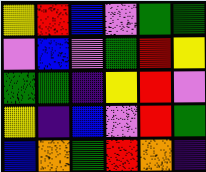[["yellow", "red", "blue", "violet", "green", "green"], ["violet", "blue", "violet", "green", "red", "yellow"], ["green", "green", "indigo", "yellow", "red", "violet"], ["yellow", "indigo", "blue", "violet", "red", "green"], ["blue", "orange", "green", "red", "orange", "indigo"]]